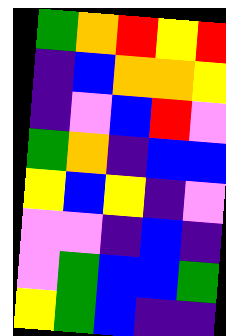[["green", "orange", "red", "yellow", "red"], ["indigo", "blue", "orange", "orange", "yellow"], ["indigo", "violet", "blue", "red", "violet"], ["green", "orange", "indigo", "blue", "blue"], ["yellow", "blue", "yellow", "indigo", "violet"], ["violet", "violet", "indigo", "blue", "indigo"], ["violet", "green", "blue", "blue", "green"], ["yellow", "green", "blue", "indigo", "indigo"]]